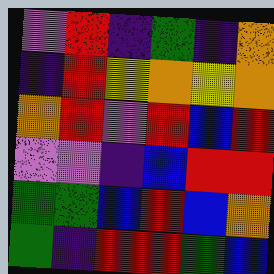[["violet", "red", "indigo", "green", "indigo", "orange"], ["indigo", "red", "yellow", "orange", "yellow", "orange"], ["orange", "red", "violet", "red", "blue", "red"], ["violet", "violet", "indigo", "blue", "red", "red"], ["green", "green", "blue", "red", "blue", "orange"], ["green", "indigo", "red", "red", "green", "blue"]]